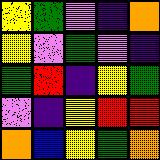[["yellow", "green", "violet", "indigo", "orange"], ["yellow", "violet", "green", "violet", "indigo"], ["green", "red", "indigo", "yellow", "green"], ["violet", "indigo", "yellow", "red", "red"], ["orange", "blue", "yellow", "green", "orange"]]